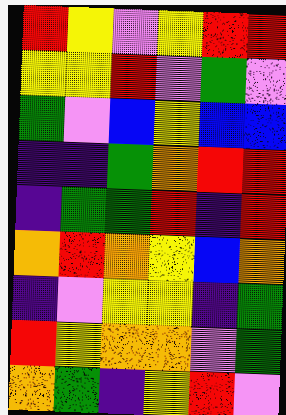[["red", "yellow", "violet", "yellow", "red", "red"], ["yellow", "yellow", "red", "violet", "green", "violet"], ["green", "violet", "blue", "yellow", "blue", "blue"], ["indigo", "indigo", "green", "orange", "red", "red"], ["indigo", "green", "green", "red", "indigo", "red"], ["orange", "red", "orange", "yellow", "blue", "orange"], ["indigo", "violet", "yellow", "yellow", "indigo", "green"], ["red", "yellow", "orange", "orange", "violet", "green"], ["orange", "green", "indigo", "yellow", "red", "violet"]]